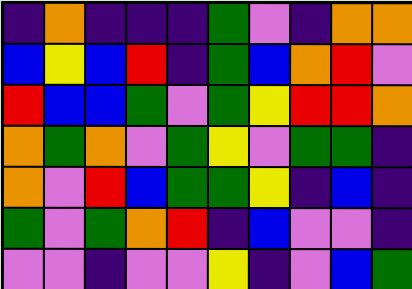[["indigo", "orange", "indigo", "indigo", "indigo", "green", "violet", "indigo", "orange", "orange"], ["blue", "yellow", "blue", "red", "indigo", "green", "blue", "orange", "red", "violet"], ["red", "blue", "blue", "green", "violet", "green", "yellow", "red", "red", "orange"], ["orange", "green", "orange", "violet", "green", "yellow", "violet", "green", "green", "indigo"], ["orange", "violet", "red", "blue", "green", "green", "yellow", "indigo", "blue", "indigo"], ["green", "violet", "green", "orange", "red", "indigo", "blue", "violet", "violet", "indigo"], ["violet", "violet", "indigo", "violet", "violet", "yellow", "indigo", "violet", "blue", "green"]]